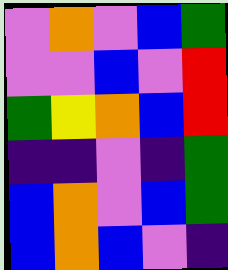[["violet", "orange", "violet", "blue", "green"], ["violet", "violet", "blue", "violet", "red"], ["green", "yellow", "orange", "blue", "red"], ["indigo", "indigo", "violet", "indigo", "green"], ["blue", "orange", "violet", "blue", "green"], ["blue", "orange", "blue", "violet", "indigo"]]